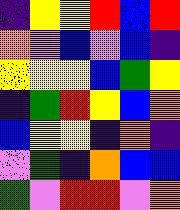[["indigo", "yellow", "yellow", "red", "blue", "red"], ["orange", "violet", "blue", "violet", "blue", "indigo"], ["yellow", "yellow", "yellow", "blue", "green", "yellow"], ["indigo", "green", "red", "yellow", "blue", "orange"], ["blue", "yellow", "yellow", "indigo", "orange", "indigo"], ["violet", "green", "indigo", "orange", "blue", "blue"], ["green", "violet", "red", "red", "violet", "orange"]]